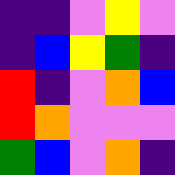[["indigo", "indigo", "violet", "yellow", "violet"], ["indigo", "blue", "yellow", "green", "indigo"], ["red", "indigo", "violet", "orange", "blue"], ["red", "orange", "violet", "violet", "violet"], ["green", "blue", "violet", "orange", "indigo"]]